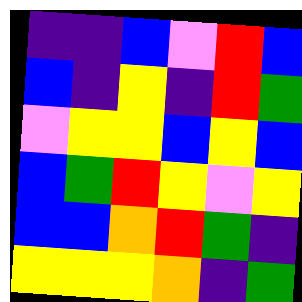[["indigo", "indigo", "blue", "violet", "red", "blue"], ["blue", "indigo", "yellow", "indigo", "red", "green"], ["violet", "yellow", "yellow", "blue", "yellow", "blue"], ["blue", "green", "red", "yellow", "violet", "yellow"], ["blue", "blue", "orange", "red", "green", "indigo"], ["yellow", "yellow", "yellow", "orange", "indigo", "green"]]